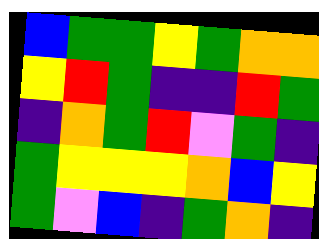[["blue", "green", "green", "yellow", "green", "orange", "orange"], ["yellow", "red", "green", "indigo", "indigo", "red", "green"], ["indigo", "orange", "green", "red", "violet", "green", "indigo"], ["green", "yellow", "yellow", "yellow", "orange", "blue", "yellow"], ["green", "violet", "blue", "indigo", "green", "orange", "indigo"]]